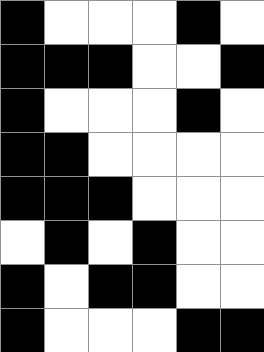[["black", "white", "white", "white", "black", "white"], ["black", "black", "black", "white", "white", "black"], ["black", "white", "white", "white", "black", "white"], ["black", "black", "white", "white", "white", "white"], ["black", "black", "black", "white", "white", "white"], ["white", "black", "white", "black", "white", "white"], ["black", "white", "black", "black", "white", "white"], ["black", "white", "white", "white", "black", "black"]]